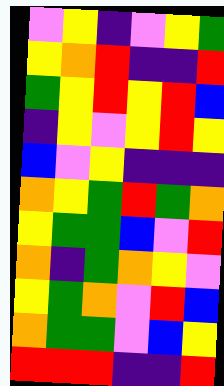[["violet", "yellow", "indigo", "violet", "yellow", "green"], ["yellow", "orange", "red", "indigo", "indigo", "red"], ["green", "yellow", "red", "yellow", "red", "blue"], ["indigo", "yellow", "violet", "yellow", "red", "yellow"], ["blue", "violet", "yellow", "indigo", "indigo", "indigo"], ["orange", "yellow", "green", "red", "green", "orange"], ["yellow", "green", "green", "blue", "violet", "red"], ["orange", "indigo", "green", "orange", "yellow", "violet"], ["yellow", "green", "orange", "violet", "red", "blue"], ["orange", "green", "green", "violet", "blue", "yellow"], ["red", "red", "red", "indigo", "indigo", "red"]]